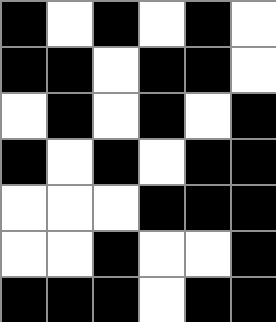[["black", "white", "black", "white", "black", "white"], ["black", "black", "white", "black", "black", "white"], ["white", "black", "white", "black", "white", "black"], ["black", "white", "black", "white", "black", "black"], ["white", "white", "white", "black", "black", "black"], ["white", "white", "black", "white", "white", "black"], ["black", "black", "black", "white", "black", "black"]]